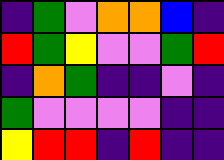[["indigo", "green", "violet", "orange", "orange", "blue", "indigo"], ["red", "green", "yellow", "violet", "violet", "green", "red"], ["indigo", "orange", "green", "indigo", "indigo", "violet", "indigo"], ["green", "violet", "violet", "violet", "violet", "indigo", "indigo"], ["yellow", "red", "red", "indigo", "red", "indigo", "indigo"]]